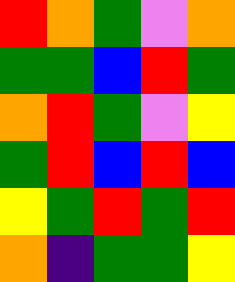[["red", "orange", "green", "violet", "orange"], ["green", "green", "blue", "red", "green"], ["orange", "red", "green", "violet", "yellow"], ["green", "red", "blue", "red", "blue"], ["yellow", "green", "red", "green", "red"], ["orange", "indigo", "green", "green", "yellow"]]